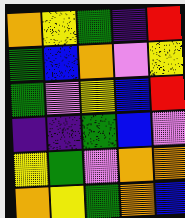[["orange", "yellow", "green", "indigo", "red"], ["green", "blue", "orange", "violet", "yellow"], ["green", "violet", "yellow", "blue", "red"], ["indigo", "indigo", "green", "blue", "violet"], ["yellow", "green", "violet", "orange", "orange"], ["orange", "yellow", "green", "orange", "blue"]]